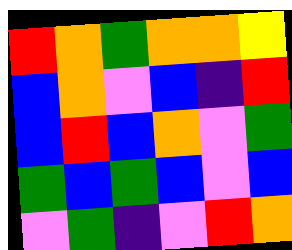[["red", "orange", "green", "orange", "orange", "yellow"], ["blue", "orange", "violet", "blue", "indigo", "red"], ["blue", "red", "blue", "orange", "violet", "green"], ["green", "blue", "green", "blue", "violet", "blue"], ["violet", "green", "indigo", "violet", "red", "orange"]]